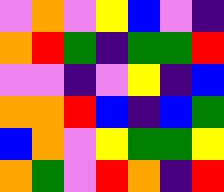[["violet", "orange", "violet", "yellow", "blue", "violet", "indigo"], ["orange", "red", "green", "indigo", "green", "green", "red"], ["violet", "violet", "indigo", "violet", "yellow", "indigo", "blue"], ["orange", "orange", "red", "blue", "indigo", "blue", "green"], ["blue", "orange", "violet", "yellow", "green", "green", "yellow"], ["orange", "green", "violet", "red", "orange", "indigo", "red"]]